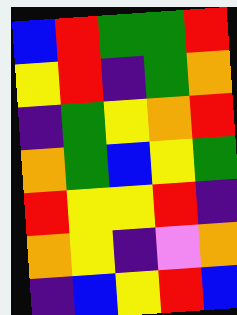[["blue", "red", "green", "green", "red"], ["yellow", "red", "indigo", "green", "orange"], ["indigo", "green", "yellow", "orange", "red"], ["orange", "green", "blue", "yellow", "green"], ["red", "yellow", "yellow", "red", "indigo"], ["orange", "yellow", "indigo", "violet", "orange"], ["indigo", "blue", "yellow", "red", "blue"]]